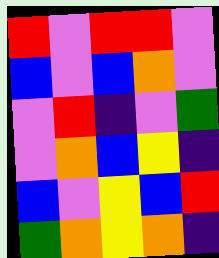[["red", "violet", "red", "red", "violet"], ["blue", "violet", "blue", "orange", "violet"], ["violet", "red", "indigo", "violet", "green"], ["violet", "orange", "blue", "yellow", "indigo"], ["blue", "violet", "yellow", "blue", "red"], ["green", "orange", "yellow", "orange", "indigo"]]